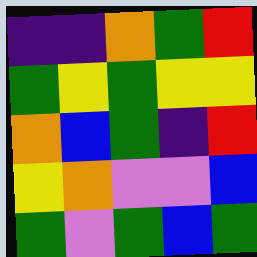[["indigo", "indigo", "orange", "green", "red"], ["green", "yellow", "green", "yellow", "yellow"], ["orange", "blue", "green", "indigo", "red"], ["yellow", "orange", "violet", "violet", "blue"], ["green", "violet", "green", "blue", "green"]]